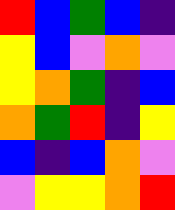[["red", "blue", "green", "blue", "indigo"], ["yellow", "blue", "violet", "orange", "violet"], ["yellow", "orange", "green", "indigo", "blue"], ["orange", "green", "red", "indigo", "yellow"], ["blue", "indigo", "blue", "orange", "violet"], ["violet", "yellow", "yellow", "orange", "red"]]